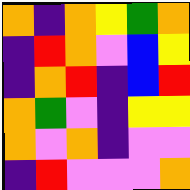[["orange", "indigo", "orange", "yellow", "green", "orange"], ["indigo", "red", "orange", "violet", "blue", "yellow"], ["indigo", "orange", "red", "indigo", "blue", "red"], ["orange", "green", "violet", "indigo", "yellow", "yellow"], ["orange", "violet", "orange", "indigo", "violet", "violet"], ["indigo", "red", "violet", "violet", "violet", "orange"]]